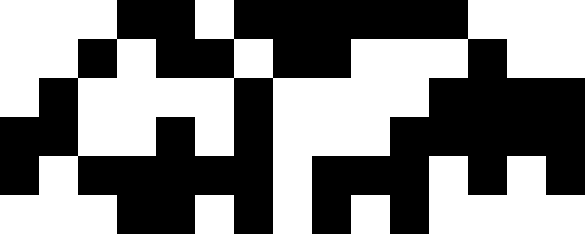[["white", "white", "white", "black", "black", "white", "black", "black", "black", "black", "black", "black", "white", "white", "white"], ["white", "white", "black", "white", "black", "black", "white", "black", "black", "white", "white", "white", "black", "white", "white"], ["white", "black", "white", "white", "white", "white", "black", "white", "white", "white", "white", "black", "black", "black", "black"], ["black", "black", "white", "white", "black", "white", "black", "white", "white", "white", "black", "black", "black", "black", "black"], ["black", "white", "black", "black", "black", "black", "black", "white", "black", "black", "black", "white", "black", "white", "black"], ["white", "white", "white", "black", "black", "white", "black", "white", "black", "white", "black", "white", "white", "white", "white"]]